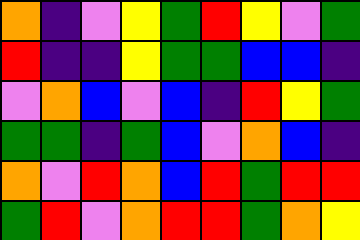[["orange", "indigo", "violet", "yellow", "green", "red", "yellow", "violet", "green"], ["red", "indigo", "indigo", "yellow", "green", "green", "blue", "blue", "indigo"], ["violet", "orange", "blue", "violet", "blue", "indigo", "red", "yellow", "green"], ["green", "green", "indigo", "green", "blue", "violet", "orange", "blue", "indigo"], ["orange", "violet", "red", "orange", "blue", "red", "green", "red", "red"], ["green", "red", "violet", "orange", "red", "red", "green", "orange", "yellow"]]